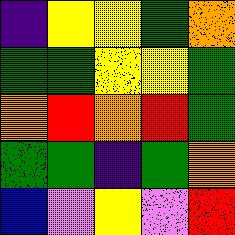[["indigo", "yellow", "yellow", "green", "orange"], ["green", "green", "yellow", "yellow", "green"], ["orange", "red", "orange", "red", "green"], ["green", "green", "indigo", "green", "orange"], ["blue", "violet", "yellow", "violet", "red"]]